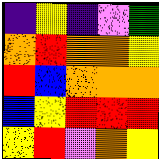[["indigo", "yellow", "indigo", "violet", "green"], ["orange", "red", "orange", "orange", "yellow"], ["red", "blue", "orange", "orange", "orange"], ["blue", "yellow", "red", "red", "red"], ["yellow", "red", "violet", "orange", "yellow"]]